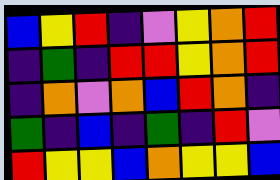[["blue", "yellow", "red", "indigo", "violet", "yellow", "orange", "red"], ["indigo", "green", "indigo", "red", "red", "yellow", "orange", "red"], ["indigo", "orange", "violet", "orange", "blue", "red", "orange", "indigo"], ["green", "indigo", "blue", "indigo", "green", "indigo", "red", "violet"], ["red", "yellow", "yellow", "blue", "orange", "yellow", "yellow", "blue"]]